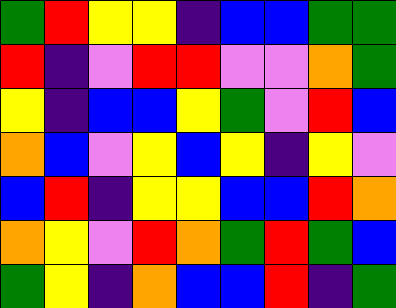[["green", "red", "yellow", "yellow", "indigo", "blue", "blue", "green", "green"], ["red", "indigo", "violet", "red", "red", "violet", "violet", "orange", "green"], ["yellow", "indigo", "blue", "blue", "yellow", "green", "violet", "red", "blue"], ["orange", "blue", "violet", "yellow", "blue", "yellow", "indigo", "yellow", "violet"], ["blue", "red", "indigo", "yellow", "yellow", "blue", "blue", "red", "orange"], ["orange", "yellow", "violet", "red", "orange", "green", "red", "green", "blue"], ["green", "yellow", "indigo", "orange", "blue", "blue", "red", "indigo", "green"]]